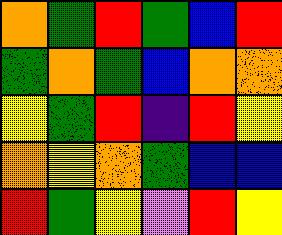[["orange", "green", "red", "green", "blue", "red"], ["green", "orange", "green", "blue", "orange", "orange"], ["yellow", "green", "red", "indigo", "red", "yellow"], ["orange", "yellow", "orange", "green", "blue", "blue"], ["red", "green", "yellow", "violet", "red", "yellow"]]